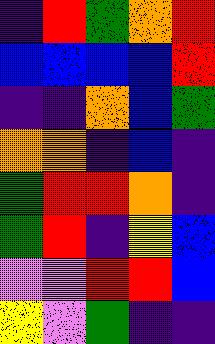[["indigo", "red", "green", "orange", "red"], ["blue", "blue", "blue", "blue", "red"], ["indigo", "indigo", "orange", "blue", "green"], ["orange", "orange", "indigo", "blue", "indigo"], ["green", "red", "red", "orange", "indigo"], ["green", "red", "indigo", "yellow", "blue"], ["violet", "violet", "red", "red", "blue"], ["yellow", "violet", "green", "indigo", "indigo"]]